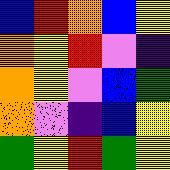[["blue", "red", "orange", "blue", "yellow"], ["orange", "yellow", "red", "violet", "indigo"], ["orange", "yellow", "violet", "blue", "green"], ["orange", "violet", "indigo", "blue", "yellow"], ["green", "yellow", "red", "green", "yellow"]]